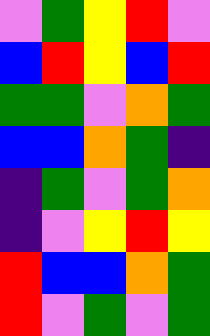[["violet", "green", "yellow", "red", "violet"], ["blue", "red", "yellow", "blue", "red"], ["green", "green", "violet", "orange", "green"], ["blue", "blue", "orange", "green", "indigo"], ["indigo", "green", "violet", "green", "orange"], ["indigo", "violet", "yellow", "red", "yellow"], ["red", "blue", "blue", "orange", "green"], ["red", "violet", "green", "violet", "green"]]